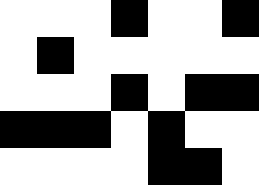[["white", "white", "white", "black", "white", "white", "black"], ["white", "black", "white", "white", "white", "white", "white"], ["white", "white", "white", "black", "white", "black", "black"], ["black", "black", "black", "white", "black", "white", "white"], ["white", "white", "white", "white", "black", "black", "white"]]